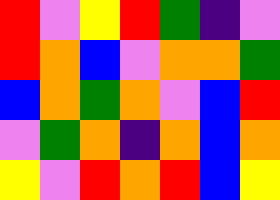[["red", "violet", "yellow", "red", "green", "indigo", "violet"], ["red", "orange", "blue", "violet", "orange", "orange", "green"], ["blue", "orange", "green", "orange", "violet", "blue", "red"], ["violet", "green", "orange", "indigo", "orange", "blue", "orange"], ["yellow", "violet", "red", "orange", "red", "blue", "yellow"]]